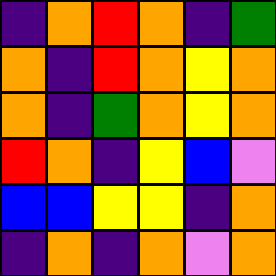[["indigo", "orange", "red", "orange", "indigo", "green"], ["orange", "indigo", "red", "orange", "yellow", "orange"], ["orange", "indigo", "green", "orange", "yellow", "orange"], ["red", "orange", "indigo", "yellow", "blue", "violet"], ["blue", "blue", "yellow", "yellow", "indigo", "orange"], ["indigo", "orange", "indigo", "orange", "violet", "orange"]]